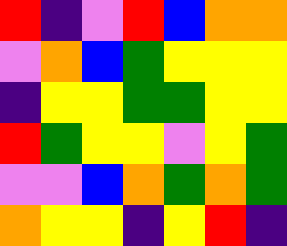[["red", "indigo", "violet", "red", "blue", "orange", "orange"], ["violet", "orange", "blue", "green", "yellow", "yellow", "yellow"], ["indigo", "yellow", "yellow", "green", "green", "yellow", "yellow"], ["red", "green", "yellow", "yellow", "violet", "yellow", "green"], ["violet", "violet", "blue", "orange", "green", "orange", "green"], ["orange", "yellow", "yellow", "indigo", "yellow", "red", "indigo"]]